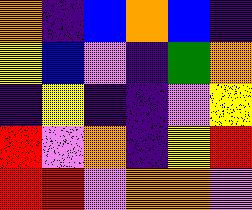[["orange", "indigo", "blue", "orange", "blue", "indigo"], ["yellow", "blue", "violet", "indigo", "green", "orange"], ["indigo", "yellow", "indigo", "indigo", "violet", "yellow"], ["red", "violet", "orange", "indigo", "yellow", "red"], ["red", "red", "violet", "orange", "orange", "violet"]]